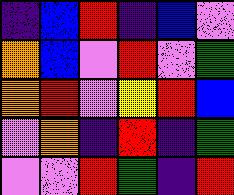[["indigo", "blue", "red", "indigo", "blue", "violet"], ["orange", "blue", "violet", "red", "violet", "green"], ["orange", "red", "violet", "yellow", "red", "blue"], ["violet", "orange", "indigo", "red", "indigo", "green"], ["violet", "violet", "red", "green", "indigo", "red"]]